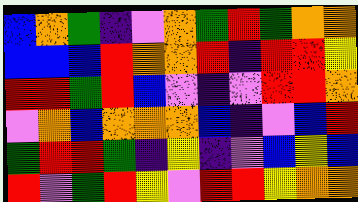[["blue", "orange", "green", "indigo", "violet", "orange", "green", "red", "green", "orange", "orange"], ["blue", "blue", "blue", "red", "orange", "orange", "red", "indigo", "red", "red", "yellow"], ["red", "red", "green", "red", "blue", "violet", "indigo", "violet", "red", "red", "orange"], ["violet", "orange", "blue", "orange", "orange", "orange", "blue", "indigo", "violet", "blue", "red"], ["green", "red", "red", "green", "indigo", "yellow", "indigo", "violet", "blue", "yellow", "blue"], ["red", "violet", "green", "red", "yellow", "violet", "red", "red", "yellow", "orange", "orange"]]